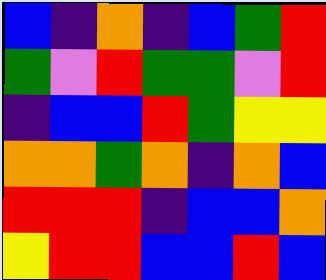[["blue", "indigo", "orange", "indigo", "blue", "green", "red"], ["green", "violet", "red", "green", "green", "violet", "red"], ["indigo", "blue", "blue", "red", "green", "yellow", "yellow"], ["orange", "orange", "green", "orange", "indigo", "orange", "blue"], ["red", "red", "red", "indigo", "blue", "blue", "orange"], ["yellow", "red", "red", "blue", "blue", "red", "blue"]]